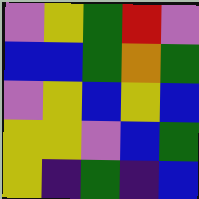[["violet", "yellow", "green", "red", "violet"], ["blue", "blue", "green", "orange", "green"], ["violet", "yellow", "blue", "yellow", "blue"], ["yellow", "yellow", "violet", "blue", "green"], ["yellow", "indigo", "green", "indigo", "blue"]]